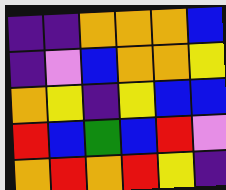[["indigo", "indigo", "orange", "orange", "orange", "blue"], ["indigo", "violet", "blue", "orange", "orange", "yellow"], ["orange", "yellow", "indigo", "yellow", "blue", "blue"], ["red", "blue", "green", "blue", "red", "violet"], ["orange", "red", "orange", "red", "yellow", "indigo"]]